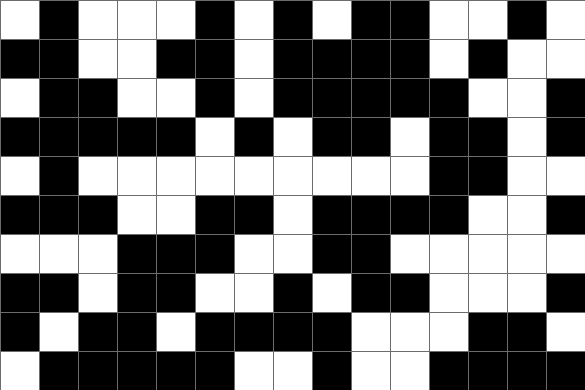[["white", "black", "white", "white", "white", "black", "white", "black", "white", "black", "black", "white", "white", "black", "white"], ["black", "black", "white", "white", "black", "black", "white", "black", "black", "black", "black", "white", "black", "white", "white"], ["white", "black", "black", "white", "white", "black", "white", "black", "black", "black", "black", "black", "white", "white", "black"], ["black", "black", "black", "black", "black", "white", "black", "white", "black", "black", "white", "black", "black", "white", "black"], ["white", "black", "white", "white", "white", "white", "white", "white", "white", "white", "white", "black", "black", "white", "white"], ["black", "black", "black", "white", "white", "black", "black", "white", "black", "black", "black", "black", "white", "white", "black"], ["white", "white", "white", "black", "black", "black", "white", "white", "black", "black", "white", "white", "white", "white", "white"], ["black", "black", "white", "black", "black", "white", "white", "black", "white", "black", "black", "white", "white", "white", "black"], ["black", "white", "black", "black", "white", "black", "black", "black", "black", "white", "white", "white", "black", "black", "white"], ["white", "black", "black", "black", "black", "black", "white", "white", "black", "white", "white", "black", "black", "black", "black"]]